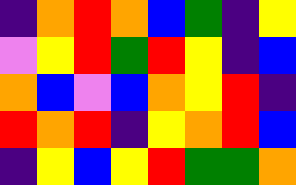[["indigo", "orange", "red", "orange", "blue", "green", "indigo", "yellow"], ["violet", "yellow", "red", "green", "red", "yellow", "indigo", "blue"], ["orange", "blue", "violet", "blue", "orange", "yellow", "red", "indigo"], ["red", "orange", "red", "indigo", "yellow", "orange", "red", "blue"], ["indigo", "yellow", "blue", "yellow", "red", "green", "green", "orange"]]